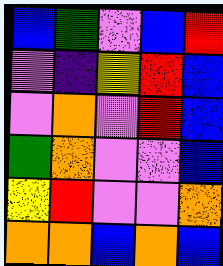[["blue", "green", "violet", "blue", "red"], ["violet", "indigo", "yellow", "red", "blue"], ["violet", "orange", "violet", "red", "blue"], ["green", "orange", "violet", "violet", "blue"], ["yellow", "red", "violet", "violet", "orange"], ["orange", "orange", "blue", "orange", "blue"]]